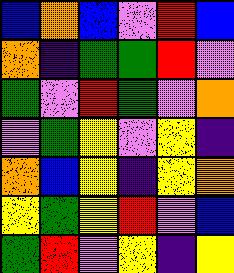[["blue", "orange", "blue", "violet", "red", "blue"], ["orange", "indigo", "green", "green", "red", "violet"], ["green", "violet", "red", "green", "violet", "orange"], ["violet", "green", "yellow", "violet", "yellow", "indigo"], ["orange", "blue", "yellow", "indigo", "yellow", "orange"], ["yellow", "green", "yellow", "red", "violet", "blue"], ["green", "red", "violet", "yellow", "indigo", "yellow"]]